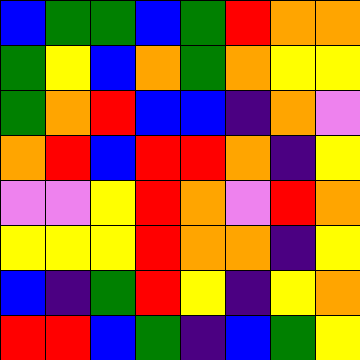[["blue", "green", "green", "blue", "green", "red", "orange", "orange"], ["green", "yellow", "blue", "orange", "green", "orange", "yellow", "yellow"], ["green", "orange", "red", "blue", "blue", "indigo", "orange", "violet"], ["orange", "red", "blue", "red", "red", "orange", "indigo", "yellow"], ["violet", "violet", "yellow", "red", "orange", "violet", "red", "orange"], ["yellow", "yellow", "yellow", "red", "orange", "orange", "indigo", "yellow"], ["blue", "indigo", "green", "red", "yellow", "indigo", "yellow", "orange"], ["red", "red", "blue", "green", "indigo", "blue", "green", "yellow"]]